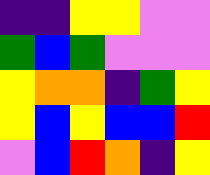[["indigo", "indigo", "yellow", "yellow", "violet", "violet"], ["green", "blue", "green", "violet", "violet", "violet"], ["yellow", "orange", "orange", "indigo", "green", "yellow"], ["yellow", "blue", "yellow", "blue", "blue", "red"], ["violet", "blue", "red", "orange", "indigo", "yellow"]]